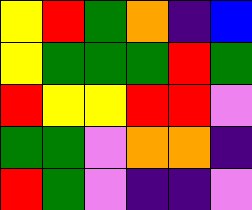[["yellow", "red", "green", "orange", "indigo", "blue"], ["yellow", "green", "green", "green", "red", "green"], ["red", "yellow", "yellow", "red", "red", "violet"], ["green", "green", "violet", "orange", "orange", "indigo"], ["red", "green", "violet", "indigo", "indigo", "violet"]]